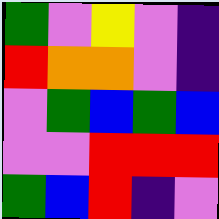[["green", "violet", "yellow", "violet", "indigo"], ["red", "orange", "orange", "violet", "indigo"], ["violet", "green", "blue", "green", "blue"], ["violet", "violet", "red", "red", "red"], ["green", "blue", "red", "indigo", "violet"]]